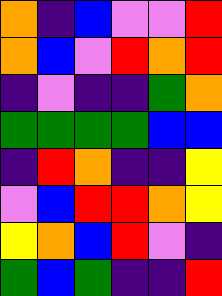[["orange", "indigo", "blue", "violet", "violet", "red"], ["orange", "blue", "violet", "red", "orange", "red"], ["indigo", "violet", "indigo", "indigo", "green", "orange"], ["green", "green", "green", "green", "blue", "blue"], ["indigo", "red", "orange", "indigo", "indigo", "yellow"], ["violet", "blue", "red", "red", "orange", "yellow"], ["yellow", "orange", "blue", "red", "violet", "indigo"], ["green", "blue", "green", "indigo", "indigo", "red"]]